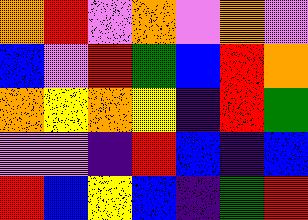[["orange", "red", "violet", "orange", "violet", "orange", "violet"], ["blue", "violet", "red", "green", "blue", "red", "orange"], ["orange", "yellow", "orange", "yellow", "indigo", "red", "green"], ["violet", "violet", "indigo", "red", "blue", "indigo", "blue"], ["red", "blue", "yellow", "blue", "indigo", "green", "red"]]